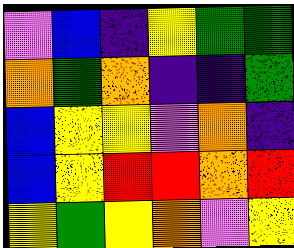[["violet", "blue", "indigo", "yellow", "green", "green"], ["orange", "green", "orange", "indigo", "indigo", "green"], ["blue", "yellow", "yellow", "violet", "orange", "indigo"], ["blue", "yellow", "red", "red", "orange", "red"], ["yellow", "green", "yellow", "orange", "violet", "yellow"]]